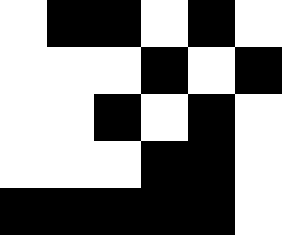[["white", "black", "black", "white", "black", "white"], ["white", "white", "white", "black", "white", "black"], ["white", "white", "black", "white", "black", "white"], ["white", "white", "white", "black", "black", "white"], ["black", "black", "black", "black", "black", "white"]]